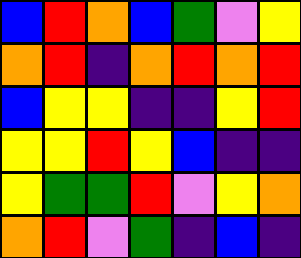[["blue", "red", "orange", "blue", "green", "violet", "yellow"], ["orange", "red", "indigo", "orange", "red", "orange", "red"], ["blue", "yellow", "yellow", "indigo", "indigo", "yellow", "red"], ["yellow", "yellow", "red", "yellow", "blue", "indigo", "indigo"], ["yellow", "green", "green", "red", "violet", "yellow", "orange"], ["orange", "red", "violet", "green", "indigo", "blue", "indigo"]]